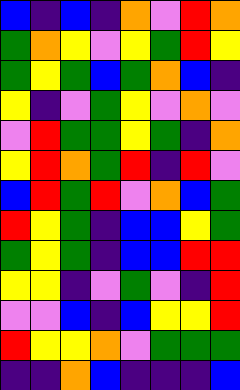[["blue", "indigo", "blue", "indigo", "orange", "violet", "red", "orange"], ["green", "orange", "yellow", "violet", "yellow", "green", "red", "yellow"], ["green", "yellow", "green", "blue", "green", "orange", "blue", "indigo"], ["yellow", "indigo", "violet", "green", "yellow", "violet", "orange", "violet"], ["violet", "red", "green", "green", "yellow", "green", "indigo", "orange"], ["yellow", "red", "orange", "green", "red", "indigo", "red", "violet"], ["blue", "red", "green", "red", "violet", "orange", "blue", "green"], ["red", "yellow", "green", "indigo", "blue", "blue", "yellow", "green"], ["green", "yellow", "green", "indigo", "blue", "blue", "red", "red"], ["yellow", "yellow", "indigo", "violet", "green", "violet", "indigo", "red"], ["violet", "violet", "blue", "indigo", "blue", "yellow", "yellow", "red"], ["red", "yellow", "yellow", "orange", "violet", "green", "green", "green"], ["indigo", "indigo", "orange", "blue", "indigo", "indigo", "indigo", "blue"]]